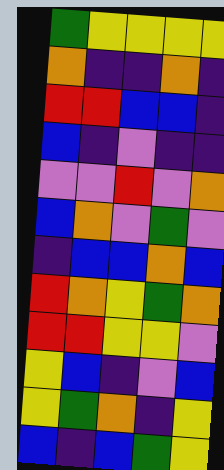[["green", "yellow", "yellow", "yellow", "yellow"], ["orange", "indigo", "indigo", "orange", "indigo"], ["red", "red", "blue", "blue", "indigo"], ["blue", "indigo", "violet", "indigo", "indigo"], ["violet", "violet", "red", "violet", "orange"], ["blue", "orange", "violet", "green", "violet"], ["indigo", "blue", "blue", "orange", "blue"], ["red", "orange", "yellow", "green", "orange"], ["red", "red", "yellow", "yellow", "violet"], ["yellow", "blue", "indigo", "violet", "blue"], ["yellow", "green", "orange", "indigo", "yellow"], ["blue", "indigo", "blue", "green", "yellow"]]